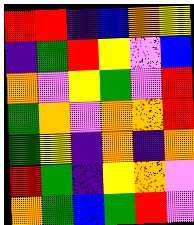[["red", "red", "indigo", "blue", "orange", "yellow"], ["indigo", "green", "red", "yellow", "violet", "blue"], ["orange", "violet", "yellow", "green", "violet", "red"], ["green", "orange", "violet", "orange", "orange", "red"], ["green", "yellow", "indigo", "orange", "indigo", "orange"], ["red", "green", "indigo", "yellow", "orange", "violet"], ["orange", "green", "blue", "green", "red", "violet"]]